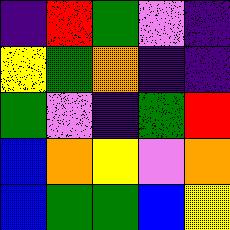[["indigo", "red", "green", "violet", "indigo"], ["yellow", "green", "orange", "indigo", "indigo"], ["green", "violet", "indigo", "green", "red"], ["blue", "orange", "yellow", "violet", "orange"], ["blue", "green", "green", "blue", "yellow"]]